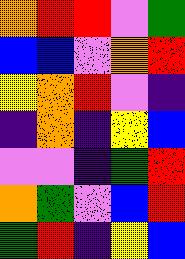[["orange", "red", "red", "violet", "green"], ["blue", "blue", "violet", "orange", "red"], ["yellow", "orange", "red", "violet", "indigo"], ["indigo", "orange", "indigo", "yellow", "blue"], ["violet", "violet", "indigo", "green", "red"], ["orange", "green", "violet", "blue", "red"], ["green", "red", "indigo", "yellow", "blue"]]